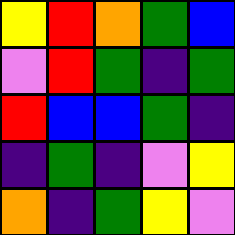[["yellow", "red", "orange", "green", "blue"], ["violet", "red", "green", "indigo", "green"], ["red", "blue", "blue", "green", "indigo"], ["indigo", "green", "indigo", "violet", "yellow"], ["orange", "indigo", "green", "yellow", "violet"]]